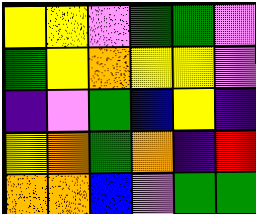[["yellow", "yellow", "violet", "green", "green", "violet"], ["green", "yellow", "orange", "yellow", "yellow", "violet"], ["indigo", "violet", "green", "blue", "yellow", "indigo"], ["yellow", "orange", "green", "orange", "indigo", "red"], ["orange", "orange", "blue", "violet", "green", "green"]]